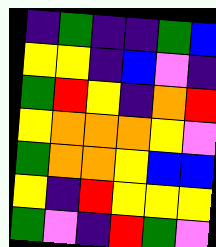[["indigo", "green", "indigo", "indigo", "green", "blue"], ["yellow", "yellow", "indigo", "blue", "violet", "indigo"], ["green", "red", "yellow", "indigo", "orange", "red"], ["yellow", "orange", "orange", "orange", "yellow", "violet"], ["green", "orange", "orange", "yellow", "blue", "blue"], ["yellow", "indigo", "red", "yellow", "yellow", "yellow"], ["green", "violet", "indigo", "red", "green", "violet"]]